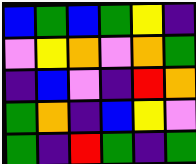[["blue", "green", "blue", "green", "yellow", "indigo"], ["violet", "yellow", "orange", "violet", "orange", "green"], ["indigo", "blue", "violet", "indigo", "red", "orange"], ["green", "orange", "indigo", "blue", "yellow", "violet"], ["green", "indigo", "red", "green", "indigo", "green"]]